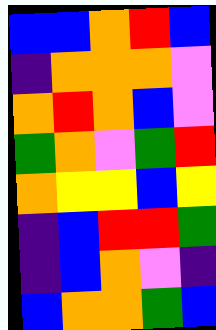[["blue", "blue", "orange", "red", "blue"], ["indigo", "orange", "orange", "orange", "violet"], ["orange", "red", "orange", "blue", "violet"], ["green", "orange", "violet", "green", "red"], ["orange", "yellow", "yellow", "blue", "yellow"], ["indigo", "blue", "red", "red", "green"], ["indigo", "blue", "orange", "violet", "indigo"], ["blue", "orange", "orange", "green", "blue"]]